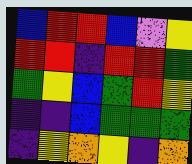[["blue", "red", "red", "blue", "violet", "yellow"], ["red", "red", "indigo", "red", "red", "green"], ["green", "yellow", "blue", "green", "red", "yellow"], ["indigo", "indigo", "blue", "green", "green", "green"], ["indigo", "yellow", "orange", "yellow", "indigo", "orange"]]